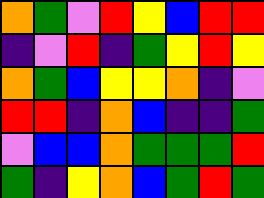[["orange", "green", "violet", "red", "yellow", "blue", "red", "red"], ["indigo", "violet", "red", "indigo", "green", "yellow", "red", "yellow"], ["orange", "green", "blue", "yellow", "yellow", "orange", "indigo", "violet"], ["red", "red", "indigo", "orange", "blue", "indigo", "indigo", "green"], ["violet", "blue", "blue", "orange", "green", "green", "green", "red"], ["green", "indigo", "yellow", "orange", "blue", "green", "red", "green"]]